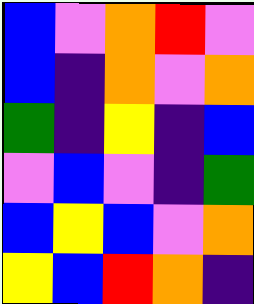[["blue", "violet", "orange", "red", "violet"], ["blue", "indigo", "orange", "violet", "orange"], ["green", "indigo", "yellow", "indigo", "blue"], ["violet", "blue", "violet", "indigo", "green"], ["blue", "yellow", "blue", "violet", "orange"], ["yellow", "blue", "red", "orange", "indigo"]]